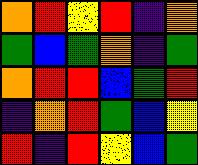[["orange", "red", "yellow", "red", "indigo", "orange"], ["green", "blue", "green", "orange", "indigo", "green"], ["orange", "red", "red", "blue", "green", "red"], ["indigo", "orange", "red", "green", "blue", "yellow"], ["red", "indigo", "red", "yellow", "blue", "green"]]